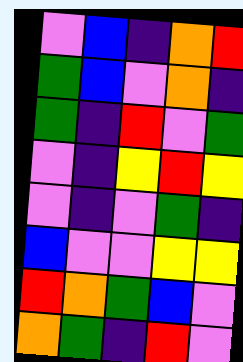[["violet", "blue", "indigo", "orange", "red"], ["green", "blue", "violet", "orange", "indigo"], ["green", "indigo", "red", "violet", "green"], ["violet", "indigo", "yellow", "red", "yellow"], ["violet", "indigo", "violet", "green", "indigo"], ["blue", "violet", "violet", "yellow", "yellow"], ["red", "orange", "green", "blue", "violet"], ["orange", "green", "indigo", "red", "violet"]]